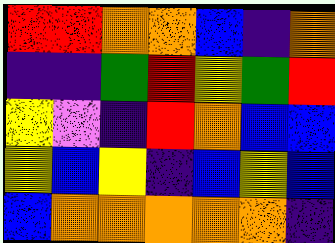[["red", "red", "orange", "orange", "blue", "indigo", "orange"], ["indigo", "indigo", "green", "red", "yellow", "green", "red"], ["yellow", "violet", "indigo", "red", "orange", "blue", "blue"], ["yellow", "blue", "yellow", "indigo", "blue", "yellow", "blue"], ["blue", "orange", "orange", "orange", "orange", "orange", "indigo"]]